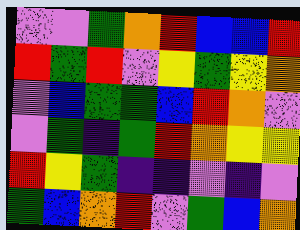[["violet", "violet", "green", "orange", "red", "blue", "blue", "red"], ["red", "green", "red", "violet", "yellow", "green", "yellow", "orange"], ["violet", "blue", "green", "green", "blue", "red", "orange", "violet"], ["violet", "green", "indigo", "green", "red", "orange", "yellow", "yellow"], ["red", "yellow", "green", "indigo", "indigo", "violet", "indigo", "violet"], ["green", "blue", "orange", "red", "violet", "green", "blue", "orange"]]